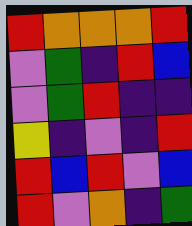[["red", "orange", "orange", "orange", "red"], ["violet", "green", "indigo", "red", "blue"], ["violet", "green", "red", "indigo", "indigo"], ["yellow", "indigo", "violet", "indigo", "red"], ["red", "blue", "red", "violet", "blue"], ["red", "violet", "orange", "indigo", "green"]]